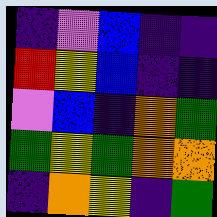[["indigo", "violet", "blue", "indigo", "indigo"], ["red", "yellow", "blue", "indigo", "indigo"], ["violet", "blue", "indigo", "orange", "green"], ["green", "yellow", "green", "orange", "orange"], ["indigo", "orange", "yellow", "indigo", "green"]]